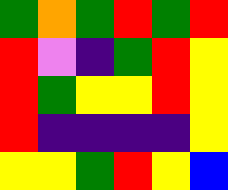[["green", "orange", "green", "red", "green", "red"], ["red", "violet", "indigo", "green", "red", "yellow"], ["red", "green", "yellow", "yellow", "red", "yellow"], ["red", "indigo", "indigo", "indigo", "indigo", "yellow"], ["yellow", "yellow", "green", "red", "yellow", "blue"]]